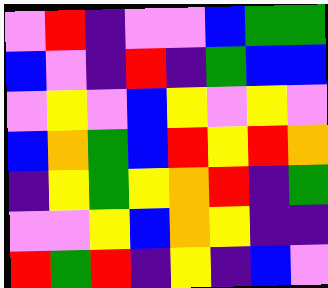[["violet", "red", "indigo", "violet", "violet", "blue", "green", "green"], ["blue", "violet", "indigo", "red", "indigo", "green", "blue", "blue"], ["violet", "yellow", "violet", "blue", "yellow", "violet", "yellow", "violet"], ["blue", "orange", "green", "blue", "red", "yellow", "red", "orange"], ["indigo", "yellow", "green", "yellow", "orange", "red", "indigo", "green"], ["violet", "violet", "yellow", "blue", "orange", "yellow", "indigo", "indigo"], ["red", "green", "red", "indigo", "yellow", "indigo", "blue", "violet"]]